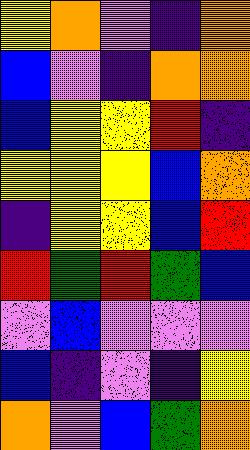[["yellow", "orange", "violet", "indigo", "orange"], ["blue", "violet", "indigo", "orange", "orange"], ["blue", "yellow", "yellow", "red", "indigo"], ["yellow", "yellow", "yellow", "blue", "orange"], ["indigo", "yellow", "yellow", "blue", "red"], ["red", "green", "red", "green", "blue"], ["violet", "blue", "violet", "violet", "violet"], ["blue", "indigo", "violet", "indigo", "yellow"], ["orange", "violet", "blue", "green", "orange"]]